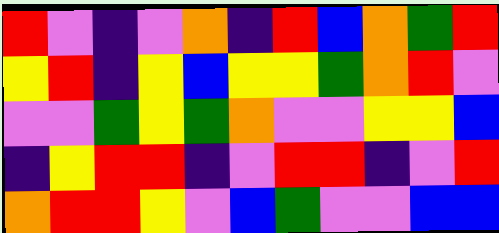[["red", "violet", "indigo", "violet", "orange", "indigo", "red", "blue", "orange", "green", "red"], ["yellow", "red", "indigo", "yellow", "blue", "yellow", "yellow", "green", "orange", "red", "violet"], ["violet", "violet", "green", "yellow", "green", "orange", "violet", "violet", "yellow", "yellow", "blue"], ["indigo", "yellow", "red", "red", "indigo", "violet", "red", "red", "indigo", "violet", "red"], ["orange", "red", "red", "yellow", "violet", "blue", "green", "violet", "violet", "blue", "blue"]]